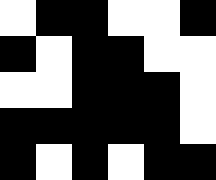[["white", "black", "black", "white", "white", "black"], ["black", "white", "black", "black", "white", "white"], ["white", "white", "black", "black", "black", "white"], ["black", "black", "black", "black", "black", "white"], ["black", "white", "black", "white", "black", "black"]]